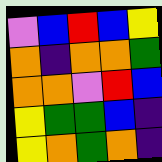[["violet", "blue", "red", "blue", "yellow"], ["orange", "indigo", "orange", "orange", "green"], ["orange", "orange", "violet", "red", "blue"], ["yellow", "green", "green", "blue", "indigo"], ["yellow", "orange", "green", "orange", "indigo"]]